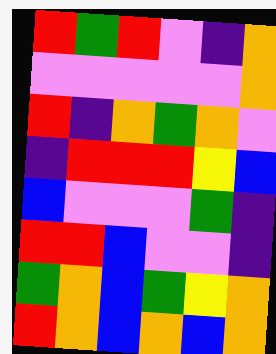[["red", "green", "red", "violet", "indigo", "orange"], ["violet", "violet", "violet", "violet", "violet", "orange"], ["red", "indigo", "orange", "green", "orange", "violet"], ["indigo", "red", "red", "red", "yellow", "blue"], ["blue", "violet", "violet", "violet", "green", "indigo"], ["red", "red", "blue", "violet", "violet", "indigo"], ["green", "orange", "blue", "green", "yellow", "orange"], ["red", "orange", "blue", "orange", "blue", "orange"]]